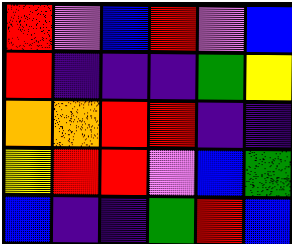[["red", "violet", "blue", "red", "violet", "blue"], ["red", "indigo", "indigo", "indigo", "green", "yellow"], ["orange", "orange", "red", "red", "indigo", "indigo"], ["yellow", "red", "red", "violet", "blue", "green"], ["blue", "indigo", "indigo", "green", "red", "blue"]]